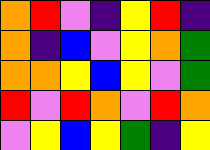[["orange", "red", "violet", "indigo", "yellow", "red", "indigo"], ["orange", "indigo", "blue", "violet", "yellow", "orange", "green"], ["orange", "orange", "yellow", "blue", "yellow", "violet", "green"], ["red", "violet", "red", "orange", "violet", "red", "orange"], ["violet", "yellow", "blue", "yellow", "green", "indigo", "yellow"]]